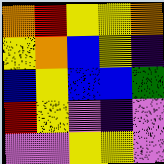[["orange", "red", "yellow", "yellow", "orange"], ["yellow", "orange", "blue", "yellow", "indigo"], ["blue", "yellow", "blue", "blue", "green"], ["red", "yellow", "violet", "indigo", "violet"], ["violet", "violet", "yellow", "yellow", "violet"]]